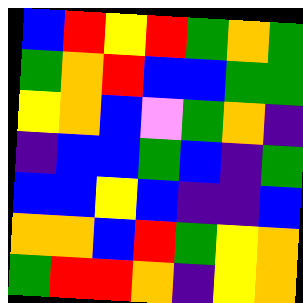[["blue", "red", "yellow", "red", "green", "orange", "green"], ["green", "orange", "red", "blue", "blue", "green", "green"], ["yellow", "orange", "blue", "violet", "green", "orange", "indigo"], ["indigo", "blue", "blue", "green", "blue", "indigo", "green"], ["blue", "blue", "yellow", "blue", "indigo", "indigo", "blue"], ["orange", "orange", "blue", "red", "green", "yellow", "orange"], ["green", "red", "red", "orange", "indigo", "yellow", "orange"]]